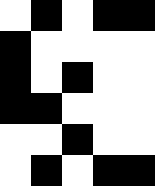[["white", "black", "white", "black", "black"], ["black", "white", "white", "white", "white"], ["black", "white", "black", "white", "white"], ["black", "black", "white", "white", "white"], ["white", "white", "black", "white", "white"], ["white", "black", "white", "black", "black"]]